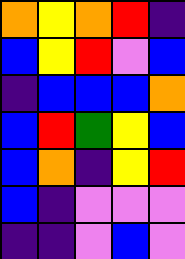[["orange", "yellow", "orange", "red", "indigo"], ["blue", "yellow", "red", "violet", "blue"], ["indigo", "blue", "blue", "blue", "orange"], ["blue", "red", "green", "yellow", "blue"], ["blue", "orange", "indigo", "yellow", "red"], ["blue", "indigo", "violet", "violet", "violet"], ["indigo", "indigo", "violet", "blue", "violet"]]